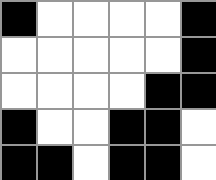[["black", "white", "white", "white", "white", "black"], ["white", "white", "white", "white", "white", "black"], ["white", "white", "white", "white", "black", "black"], ["black", "white", "white", "black", "black", "white"], ["black", "black", "white", "black", "black", "white"]]